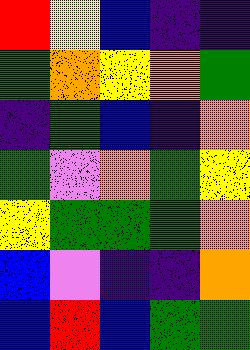[["red", "yellow", "blue", "indigo", "indigo"], ["green", "orange", "yellow", "orange", "green"], ["indigo", "green", "blue", "indigo", "orange"], ["green", "violet", "orange", "green", "yellow"], ["yellow", "green", "green", "green", "orange"], ["blue", "violet", "indigo", "indigo", "orange"], ["blue", "red", "blue", "green", "green"]]